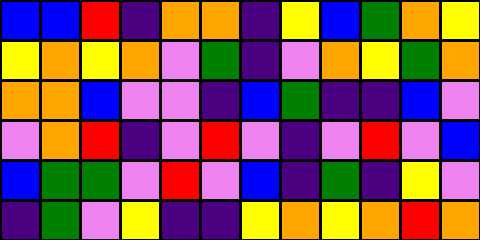[["blue", "blue", "red", "indigo", "orange", "orange", "indigo", "yellow", "blue", "green", "orange", "yellow"], ["yellow", "orange", "yellow", "orange", "violet", "green", "indigo", "violet", "orange", "yellow", "green", "orange"], ["orange", "orange", "blue", "violet", "violet", "indigo", "blue", "green", "indigo", "indigo", "blue", "violet"], ["violet", "orange", "red", "indigo", "violet", "red", "violet", "indigo", "violet", "red", "violet", "blue"], ["blue", "green", "green", "violet", "red", "violet", "blue", "indigo", "green", "indigo", "yellow", "violet"], ["indigo", "green", "violet", "yellow", "indigo", "indigo", "yellow", "orange", "yellow", "orange", "red", "orange"]]